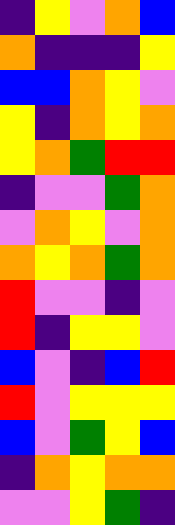[["indigo", "yellow", "violet", "orange", "blue"], ["orange", "indigo", "indigo", "indigo", "yellow"], ["blue", "blue", "orange", "yellow", "violet"], ["yellow", "indigo", "orange", "yellow", "orange"], ["yellow", "orange", "green", "red", "red"], ["indigo", "violet", "violet", "green", "orange"], ["violet", "orange", "yellow", "violet", "orange"], ["orange", "yellow", "orange", "green", "orange"], ["red", "violet", "violet", "indigo", "violet"], ["red", "indigo", "yellow", "yellow", "violet"], ["blue", "violet", "indigo", "blue", "red"], ["red", "violet", "yellow", "yellow", "yellow"], ["blue", "violet", "green", "yellow", "blue"], ["indigo", "orange", "yellow", "orange", "orange"], ["violet", "violet", "yellow", "green", "indigo"]]